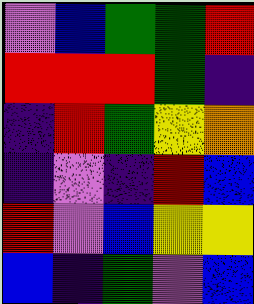[["violet", "blue", "green", "green", "red"], ["red", "red", "red", "green", "indigo"], ["indigo", "red", "green", "yellow", "orange"], ["indigo", "violet", "indigo", "red", "blue"], ["red", "violet", "blue", "yellow", "yellow"], ["blue", "indigo", "green", "violet", "blue"]]